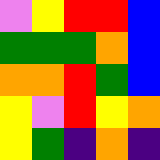[["violet", "yellow", "red", "red", "blue"], ["green", "green", "green", "orange", "blue"], ["orange", "orange", "red", "green", "blue"], ["yellow", "violet", "red", "yellow", "orange"], ["yellow", "green", "indigo", "orange", "indigo"]]